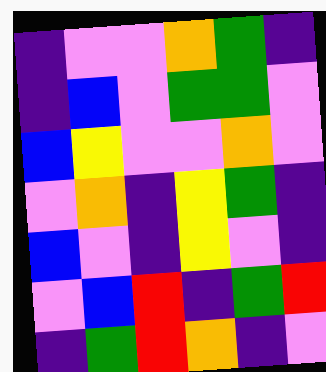[["indigo", "violet", "violet", "orange", "green", "indigo"], ["indigo", "blue", "violet", "green", "green", "violet"], ["blue", "yellow", "violet", "violet", "orange", "violet"], ["violet", "orange", "indigo", "yellow", "green", "indigo"], ["blue", "violet", "indigo", "yellow", "violet", "indigo"], ["violet", "blue", "red", "indigo", "green", "red"], ["indigo", "green", "red", "orange", "indigo", "violet"]]